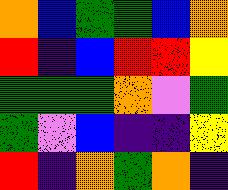[["orange", "blue", "green", "green", "blue", "orange"], ["red", "indigo", "blue", "red", "red", "yellow"], ["green", "green", "green", "orange", "violet", "green"], ["green", "violet", "blue", "indigo", "indigo", "yellow"], ["red", "indigo", "orange", "green", "orange", "indigo"]]